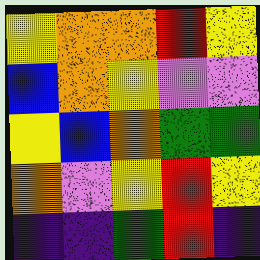[["yellow", "orange", "orange", "red", "yellow"], ["blue", "orange", "yellow", "violet", "violet"], ["yellow", "blue", "orange", "green", "green"], ["orange", "violet", "yellow", "red", "yellow"], ["indigo", "indigo", "green", "red", "indigo"]]